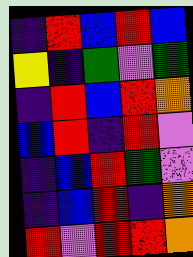[["indigo", "red", "blue", "red", "blue"], ["yellow", "indigo", "green", "violet", "green"], ["indigo", "red", "blue", "red", "orange"], ["blue", "red", "indigo", "red", "violet"], ["indigo", "blue", "red", "green", "violet"], ["indigo", "blue", "red", "indigo", "orange"], ["red", "violet", "red", "red", "orange"]]